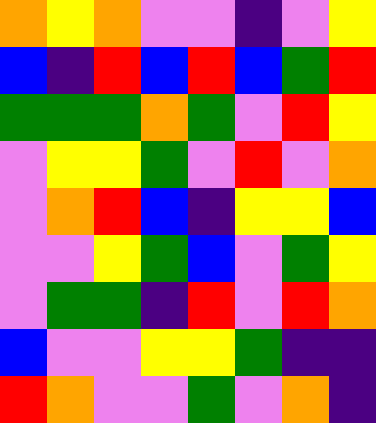[["orange", "yellow", "orange", "violet", "violet", "indigo", "violet", "yellow"], ["blue", "indigo", "red", "blue", "red", "blue", "green", "red"], ["green", "green", "green", "orange", "green", "violet", "red", "yellow"], ["violet", "yellow", "yellow", "green", "violet", "red", "violet", "orange"], ["violet", "orange", "red", "blue", "indigo", "yellow", "yellow", "blue"], ["violet", "violet", "yellow", "green", "blue", "violet", "green", "yellow"], ["violet", "green", "green", "indigo", "red", "violet", "red", "orange"], ["blue", "violet", "violet", "yellow", "yellow", "green", "indigo", "indigo"], ["red", "orange", "violet", "violet", "green", "violet", "orange", "indigo"]]